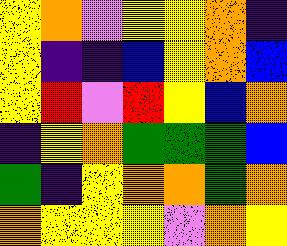[["yellow", "orange", "violet", "yellow", "yellow", "orange", "indigo"], ["yellow", "indigo", "indigo", "blue", "yellow", "orange", "blue"], ["yellow", "red", "violet", "red", "yellow", "blue", "orange"], ["indigo", "yellow", "orange", "green", "green", "green", "blue"], ["green", "indigo", "yellow", "orange", "orange", "green", "orange"], ["orange", "yellow", "yellow", "yellow", "violet", "orange", "yellow"]]